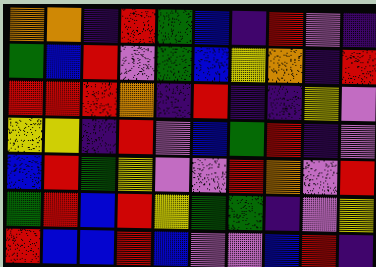[["orange", "orange", "indigo", "red", "green", "blue", "indigo", "red", "violet", "indigo"], ["green", "blue", "red", "violet", "green", "blue", "yellow", "orange", "indigo", "red"], ["red", "red", "red", "orange", "indigo", "red", "indigo", "indigo", "yellow", "violet"], ["yellow", "yellow", "indigo", "red", "violet", "blue", "green", "red", "indigo", "violet"], ["blue", "red", "green", "yellow", "violet", "violet", "red", "orange", "violet", "red"], ["green", "red", "blue", "red", "yellow", "green", "green", "indigo", "violet", "yellow"], ["red", "blue", "blue", "red", "blue", "violet", "violet", "blue", "red", "indigo"]]